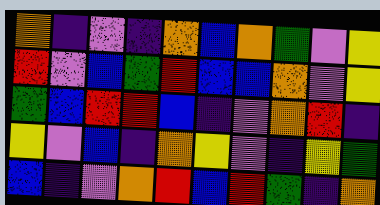[["orange", "indigo", "violet", "indigo", "orange", "blue", "orange", "green", "violet", "yellow"], ["red", "violet", "blue", "green", "red", "blue", "blue", "orange", "violet", "yellow"], ["green", "blue", "red", "red", "blue", "indigo", "violet", "orange", "red", "indigo"], ["yellow", "violet", "blue", "indigo", "orange", "yellow", "violet", "indigo", "yellow", "green"], ["blue", "indigo", "violet", "orange", "red", "blue", "red", "green", "indigo", "orange"]]